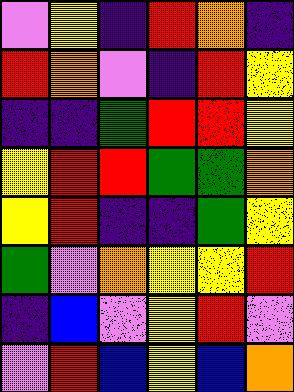[["violet", "yellow", "indigo", "red", "orange", "indigo"], ["red", "orange", "violet", "indigo", "red", "yellow"], ["indigo", "indigo", "green", "red", "red", "yellow"], ["yellow", "red", "red", "green", "green", "orange"], ["yellow", "red", "indigo", "indigo", "green", "yellow"], ["green", "violet", "orange", "yellow", "yellow", "red"], ["indigo", "blue", "violet", "yellow", "red", "violet"], ["violet", "red", "blue", "yellow", "blue", "orange"]]